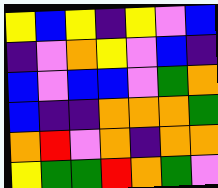[["yellow", "blue", "yellow", "indigo", "yellow", "violet", "blue"], ["indigo", "violet", "orange", "yellow", "violet", "blue", "indigo"], ["blue", "violet", "blue", "blue", "violet", "green", "orange"], ["blue", "indigo", "indigo", "orange", "orange", "orange", "green"], ["orange", "red", "violet", "orange", "indigo", "orange", "orange"], ["yellow", "green", "green", "red", "orange", "green", "violet"]]